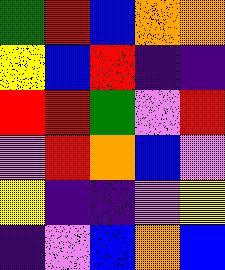[["green", "red", "blue", "orange", "orange"], ["yellow", "blue", "red", "indigo", "indigo"], ["red", "red", "green", "violet", "red"], ["violet", "red", "orange", "blue", "violet"], ["yellow", "indigo", "indigo", "violet", "yellow"], ["indigo", "violet", "blue", "orange", "blue"]]